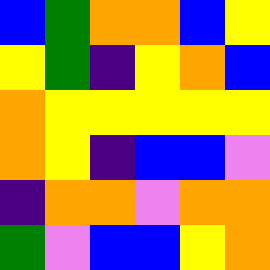[["blue", "green", "orange", "orange", "blue", "yellow"], ["yellow", "green", "indigo", "yellow", "orange", "blue"], ["orange", "yellow", "yellow", "yellow", "yellow", "yellow"], ["orange", "yellow", "indigo", "blue", "blue", "violet"], ["indigo", "orange", "orange", "violet", "orange", "orange"], ["green", "violet", "blue", "blue", "yellow", "orange"]]